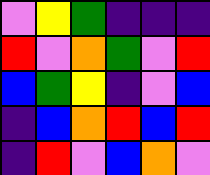[["violet", "yellow", "green", "indigo", "indigo", "indigo"], ["red", "violet", "orange", "green", "violet", "red"], ["blue", "green", "yellow", "indigo", "violet", "blue"], ["indigo", "blue", "orange", "red", "blue", "red"], ["indigo", "red", "violet", "blue", "orange", "violet"]]